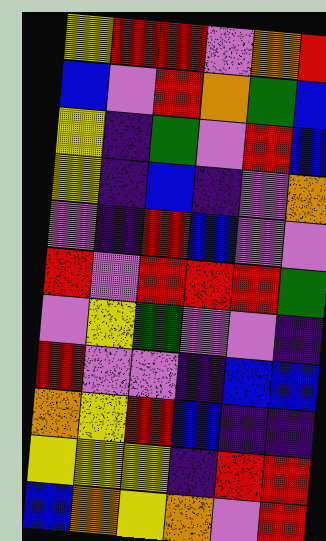[["yellow", "red", "red", "violet", "orange", "red"], ["blue", "violet", "red", "orange", "green", "blue"], ["yellow", "indigo", "green", "violet", "red", "blue"], ["yellow", "indigo", "blue", "indigo", "violet", "orange"], ["violet", "indigo", "red", "blue", "violet", "violet"], ["red", "violet", "red", "red", "red", "green"], ["violet", "yellow", "green", "violet", "violet", "indigo"], ["red", "violet", "violet", "indigo", "blue", "blue"], ["orange", "yellow", "red", "blue", "indigo", "indigo"], ["yellow", "yellow", "yellow", "indigo", "red", "red"], ["blue", "orange", "yellow", "orange", "violet", "red"]]